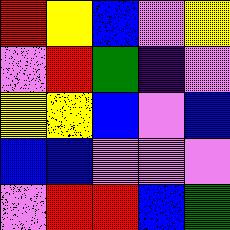[["red", "yellow", "blue", "violet", "yellow"], ["violet", "red", "green", "indigo", "violet"], ["yellow", "yellow", "blue", "violet", "blue"], ["blue", "blue", "violet", "violet", "violet"], ["violet", "red", "red", "blue", "green"]]